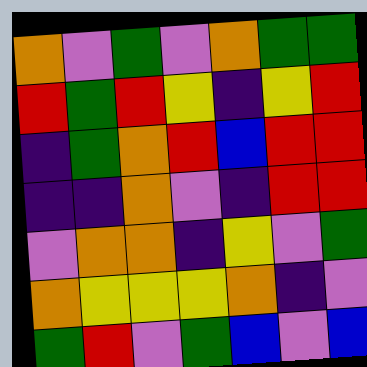[["orange", "violet", "green", "violet", "orange", "green", "green"], ["red", "green", "red", "yellow", "indigo", "yellow", "red"], ["indigo", "green", "orange", "red", "blue", "red", "red"], ["indigo", "indigo", "orange", "violet", "indigo", "red", "red"], ["violet", "orange", "orange", "indigo", "yellow", "violet", "green"], ["orange", "yellow", "yellow", "yellow", "orange", "indigo", "violet"], ["green", "red", "violet", "green", "blue", "violet", "blue"]]